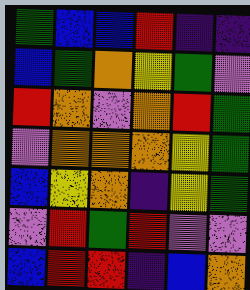[["green", "blue", "blue", "red", "indigo", "indigo"], ["blue", "green", "orange", "yellow", "green", "violet"], ["red", "orange", "violet", "orange", "red", "green"], ["violet", "orange", "orange", "orange", "yellow", "green"], ["blue", "yellow", "orange", "indigo", "yellow", "green"], ["violet", "red", "green", "red", "violet", "violet"], ["blue", "red", "red", "indigo", "blue", "orange"]]